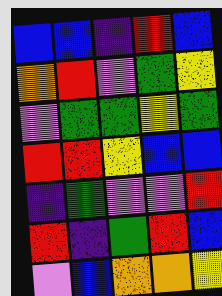[["blue", "blue", "indigo", "red", "blue"], ["orange", "red", "violet", "green", "yellow"], ["violet", "green", "green", "yellow", "green"], ["red", "red", "yellow", "blue", "blue"], ["indigo", "green", "violet", "violet", "red"], ["red", "indigo", "green", "red", "blue"], ["violet", "blue", "orange", "orange", "yellow"]]